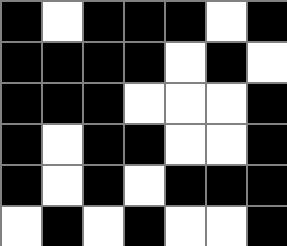[["black", "white", "black", "black", "black", "white", "black"], ["black", "black", "black", "black", "white", "black", "white"], ["black", "black", "black", "white", "white", "white", "black"], ["black", "white", "black", "black", "white", "white", "black"], ["black", "white", "black", "white", "black", "black", "black"], ["white", "black", "white", "black", "white", "white", "black"]]